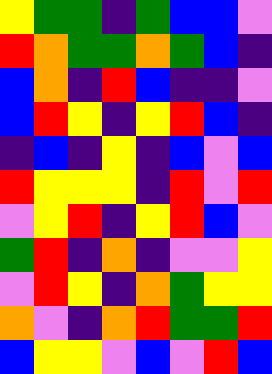[["yellow", "green", "green", "indigo", "green", "blue", "blue", "violet"], ["red", "orange", "green", "green", "orange", "green", "blue", "indigo"], ["blue", "orange", "indigo", "red", "blue", "indigo", "indigo", "violet"], ["blue", "red", "yellow", "indigo", "yellow", "red", "blue", "indigo"], ["indigo", "blue", "indigo", "yellow", "indigo", "blue", "violet", "blue"], ["red", "yellow", "yellow", "yellow", "indigo", "red", "violet", "red"], ["violet", "yellow", "red", "indigo", "yellow", "red", "blue", "violet"], ["green", "red", "indigo", "orange", "indigo", "violet", "violet", "yellow"], ["violet", "red", "yellow", "indigo", "orange", "green", "yellow", "yellow"], ["orange", "violet", "indigo", "orange", "red", "green", "green", "red"], ["blue", "yellow", "yellow", "violet", "blue", "violet", "red", "blue"]]